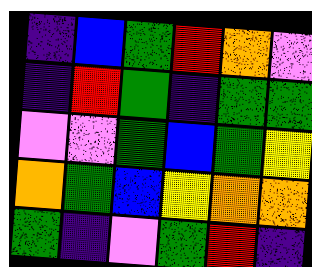[["indigo", "blue", "green", "red", "orange", "violet"], ["indigo", "red", "green", "indigo", "green", "green"], ["violet", "violet", "green", "blue", "green", "yellow"], ["orange", "green", "blue", "yellow", "orange", "orange"], ["green", "indigo", "violet", "green", "red", "indigo"]]